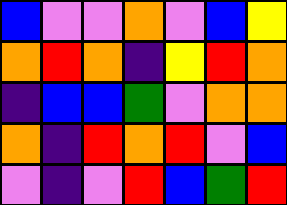[["blue", "violet", "violet", "orange", "violet", "blue", "yellow"], ["orange", "red", "orange", "indigo", "yellow", "red", "orange"], ["indigo", "blue", "blue", "green", "violet", "orange", "orange"], ["orange", "indigo", "red", "orange", "red", "violet", "blue"], ["violet", "indigo", "violet", "red", "blue", "green", "red"]]